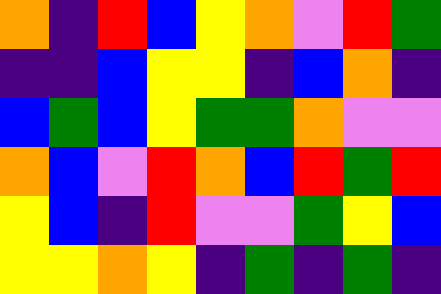[["orange", "indigo", "red", "blue", "yellow", "orange", "violet", "red", "green"], ["indigo", "indigo", "blue", "yellow", "yellow", "indigo", "blue", "orange", "indigo"], ["blue", "green", "blue", "yellow", "green", "green", "orange", "violet", "violet"], ["orange", "blue", "violet", "red", "orange", "blue", "red", "green", "red"], ["yellow", "blue", "indigo", "red", "violet", "violet", "green", "yellow", "blue"], ["yellow", "yellow", "orange", "yellow", "indigo", "green", "indigo", "green", "indigo"]]